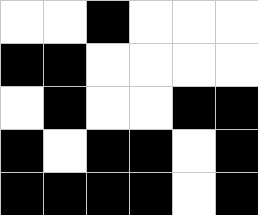[["white", "white", "black", "white", "white", "white"], ["black", "black", "white", "white", "white", "white"], ["white", "black", "white", "white", "black", "black"], ["black", "white", "black", "black", "white", "black"], ["black", "black", "black", "black", "white", "black"]]